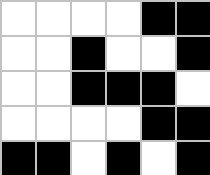[["white", "white", "white", "white", "black", "black"], ["white", "white", "black", "white", "white", "black"], ["white", "white", "black", "black", "black", "white"], ["white", "white", "white", "white", "black", "black"], ["black", "black", "white", "black", "white", "black"]]